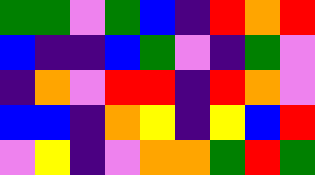[["green", "green", "violet", "green", "blue", "indigo", "red", "orange", "red"], ["blue", "indigo", "indigo", "blue", "green", "violet", "indigo", "green", "violet"], ["indigo", "orange", "violet", "red", "red", "indigo", "red", "orange", "violet"], ["blue", "blue", "indigo", "orange", "yellow", "indigo", "yellow", "blue", "red"], ["violet", "yellow", "indigo", "violet", "orange", "orange", "green", "red", "green"]]